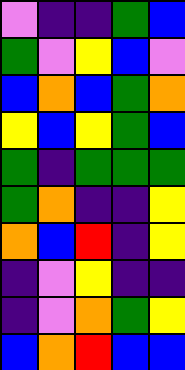[["violet", "indigo", "indigo", "green", "blue"], ["green", "violet", "yellow", "blue", "violet"], ["blue", "orange", "blue", "green", "orange"], ["yellow", "blue", "yellow", "green", "blue"], ["green", "indigo", "green", "green", "green"], ["green", "orange", "indigo", "indigo", "yellow"], ["orange", "blue", "red", "indigo", "yellow"], ["indigo", "violet", "yellow", "indigo", "indigo"], ["indigo", "violet", "orange", "green", "yellow"], ["blue", "orange", "red", "blue", "blue"]]